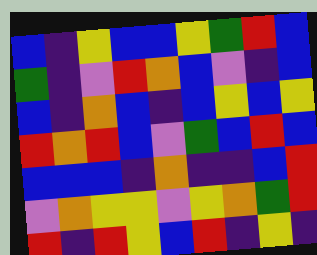[["blue", "indigo", "yellow", "blue", "blue", "yellow", "green", "red", "blue"], ["green", "indigo", "violet", "red", "orange", "blue", "violet", "indigo", "blue"], ["blue", "indigo", "orange", "blue", "indigo", "blue", "yellow", "blue", "yellow"], ["red", "orange", "red", "blue", "violet", "green", "blue", "red", "blue"], ["blue", "blue", "blue", "indigo", "orange", "indigo", "indigo", "blue", "red"], ["violet", "orange", "yellow", "yellow", "violet", "yellow", "orange", "green", "red"], ["red", "indigo", "red", "yellow", "blue", "red", "indigo", "yellow", "indigo"]]